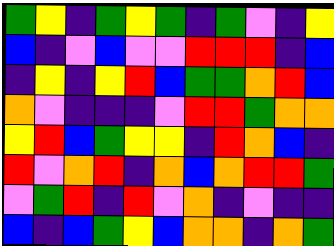[["green", "yellow", "indigo", "green", "yellow", "green", "indigo", "green", "violet", "indigo", "yellow"], ["blue", "indigo", "violet", "blue", "violet", "violet", "red", "red", "red", "indigo", "blue"], ["indigo", "yellow", "indigo", "yellow", "red", "blue", "green", "green", "orange", "red", "blue"], ["orange", "violet", "indigo", "indigo", "indigo", "violet", "red", "red", "green", "orange", "orange"], ["yellow", "red", "blue", "green", "yellow", "yellow", "indigo", "red", "orange", "blue", "indigo"], ["red", "violet", "orange", "red", "indigo", "orange", "blue", "orange", "red", "red", "green"], ["violet", "green", "red", "indigo", "red", "violet", "orange", "indigo", "violet", "indigo", "indigo"], ["blue", "indigo", "blue", "green", "yellow", "blue", "orange", "orange", "indigo", "orange", "green"]]